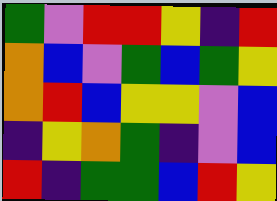[["green", "violet", "red", "red", "yellow", "indigo", "red"], ["orange", "blue", "violet", "green", "blue", "green", "yellow"], ["orange", "red", "blue", "yellow", "yellow", "violet", "blue"], ["indigo", "yellow", "orange", "green", "indigo", "violet", "blue"], ["red", "indigo", "green", "green", "blue", "red", "yellow"]]